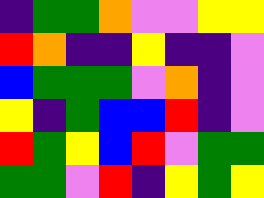[["indigo", "green", "green", "orange", "violet", "violet", "yellow", "yellow"], ["red", "orange", "indigo", "indigo", "yellow", "indigo", "indigo", "violet"], ["blue", "green", "green", "green", "violet", "orange", "indigo", "violet"], ["yellow", "indigo", "green", "blue", "blue", "red", "indigo", "violet"], ["red", "green", "yellow", "blue", "red", "violet", "green", "green"], ["green", "green", "violet", "red", "indigo", "yellow", "green", "yellow"]]